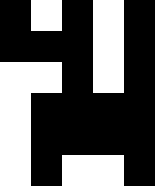[["black", "white", "black", "white", "black"], ["black", "black", "black", "white", "black"], ["white", "white", "black", "white", "black"], ["white", "black", "black", "black", "black"], ["white", "black", "black", "black", "black"], ["white", "black", "white", "white", "black"]]